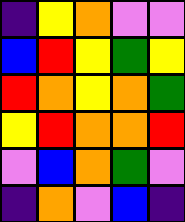[["indigo", "yellow", "orange", "violet", "violet"], ["blue", "red", "yellow", "green", "yellow"], ["red", "orange", "yellow", "orange", "green"], ["yellow", "red", "orange", "orange", "red"], ["violet", "blue", "orange", "green", "violet"], ["indigo", "orange", "violet", "blue", "indigo"]]